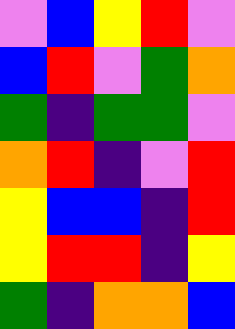[["violet", "blue", "yellow", "red", "violet"], ["blue", "red", "violet", "green", "orange"], ["green", "indigo", "green", "green", "violet"], ["orange", "red", "indigo", "violet", "red"], ["yellow", "blue", "blue", "indigo", "red"], ["yellow", "red", "red", "indigo", "yellow"], ["green", "indigo", "orange", "orange", "blue"]]